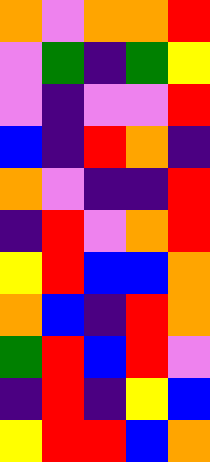[["orange", "violet", "orange", "orange", "red"], ["violet", "green", "indigo", "green", "yellow"], ["violet", "indigo", "violet", "violet", "red"], ["blue", "indigo", "red", "orange", "indigo"], ["orange", "violet", "indigo", "indigo", "red"], ["indigo", "red", "violet", "orange", "red"], ["yellow", "red", "blue", "blue", "orange"], ["orange", "blue", "indigo", "red", "orange"], ["green", "red", "blue", "red", "violet"], ["indigo", "red", "indigo", "yellow", "blue"], ["yellow", "red", "red", "blue", "orange"]]